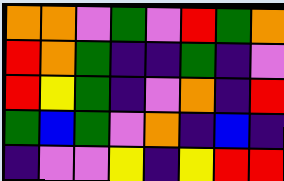[["orange", "orange", "violet", "green", "violet", "red", "green", "orange"], ["red", "orange", "green", "indigo", "indigo", "green", "indigo", "violet"], ["red", "yellow", "green", "indigo", "violet", "orange", "indigo", "red"], ["green", "blue", "green", "violet", "orange", "indigo", "blue", "indigo"], ["indigo", "violet", "violet", "yellow", "indigo", "yellow", "red", "red"]]